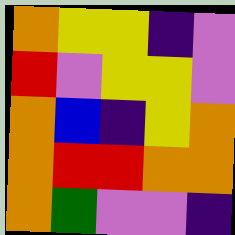[["orange", "yellow", "yellow", "indigo", "violet"], ["red", "violet", "yellow", "yellow", "violet"], ["orange", "blue", "indigo", "yellow", "orange"], ["orange", "red", "red", "orange", "orange"], ["orange", "green", "violet", "violet", "indigo"]]